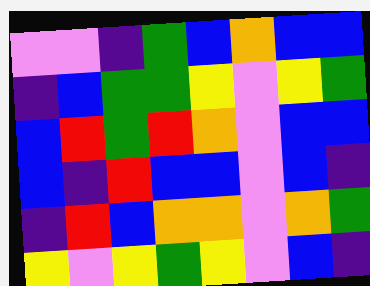[["violet", "violet", "indigo", "green", "blue", "orange", "blue", "blue"], ["indigo", "blue", "green", "green", "yellow", "violet", "yellow", "green"], ["blue", "red", "green", "red", "orange", "violet", "blue", "blue"], ["blue", "indigo", "red", "blue", "blue", "violet", "blue", "indigo"], ["indigo", "red", "blue", "orange", "orange", "violet", "orange", "green"], ["yellow", "violet", "yellow", "green", "yellow", "violet", "blue", "indigo"]]